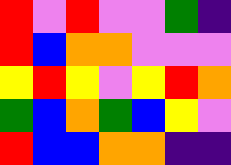[["red", "violet", "red", "violet", "violet", "green", "indigo"], ["red", "blue", "orange", "orange", "violet", "violet", "violet"], ["yellow", "red", "yellow", "violet", "yellow", "red", "orange"], ["green", "blue", "orange", "green", "blue", "yellow", "violet"], ["red", "blue", "blue", "orange", "orange", "indigo", "indigo"]]